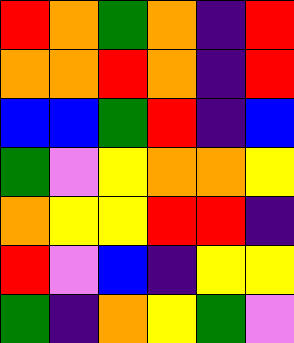[["red", "orange", "green", "orange", "indigo", "red"], ["orange", "orange", "red", "orange", "indigo", "red"], ["blue", "blue", "green", "red", "indigo", "blue"], ["green", "violet", "yellow", "orange", "orange", "yellow"], ["orange", "yellow", "yellow", "red", "red", "indigo"], ["red", "violet", "blue", "indigo", "yellow", "yellow"], ["green", "indigo", "orange", "yellow", "green", "violet"]]